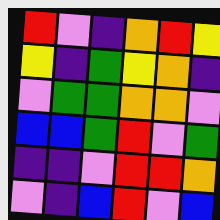[["red", "violet", "indigo", "orange", "red", "yellow"], ["yellow", "indigo", "green", "yellow", "orange", "indigo"], ["violet", "green", "green", "orange", "orange", "violet"], ["blue", "blue", "green", "red", "violet", "green"], ["indigo", "indigo", "violet", "red", "red", "orange"], ["violet", "indigo", "blue", "red", "violet", "blue"]]